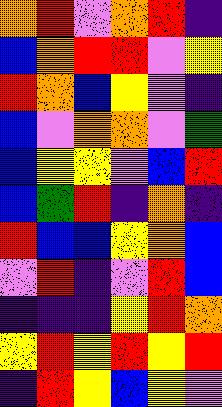[["orange", "red", "violet", "orange", "red", "indigo"], ["blue", "orange", "red", "red", "violet", "yellow"], ["red", "orange", "blue", "yellow", "violet", "indigo"], ["blue", "violet", "orange", "orange", "violet", "green"], ["blue", "yellow", "yellow", "violet", "blue", "red"], ["blue", "green", "red", "indigo", "orange", "indigo"], ["red", "blue", "blue", "yellow", "orange", "blue"], ["violet", "red", "indigo", "violet", "red", "blue"], ["indigo", "indigo", "indigo", "yellow", "red", "orange"], ["yellow", "red", "yellow", "red", "yellow", "red"], ["indigo", "red", "yellow", "blue", "yellow", "violet"]]